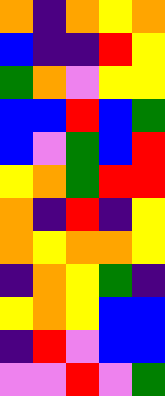[["orange", "indigo", "orange", "yellow", "orange"], ["blue", "indigo", "indigo", "red", "yellow"], ["green", "orange", "violet", "yellow", "yellow"], ["blue", "blue", "red", "blue", "green"], ["blue", "violet", "green", "blue", "red"], ["yellow", "orange", "green", "red", "red"], ["orange", "indigo", "red", "indigo", "yellow"], ["orange", "yellow", "orange", "orange", "yellow"], ["indigo", "orange", "yellow", "green", "indigo"], ["yellow", "orange", "yellow", "blue", "blue"], ["indigo", "red", "violet", "blue", "blue"], ["violet", "violet", "red", "violet", "green"]]